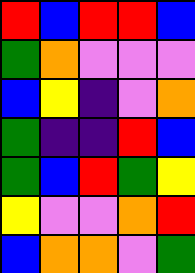[["red", "blue", "red", "red", "blue"], ["green", "orange", "violet", "violet", "violet"], ["blue", "yellow", "indigo", "violet", "orange"], ["green", "indigo", "indigo", "red", "blue"], ["green", "blue", "red", "green", "yellow"], ["yellow", "violet", "violet", "orange", "red"], ["blue", "orange", "orange", "violet", "green"]]